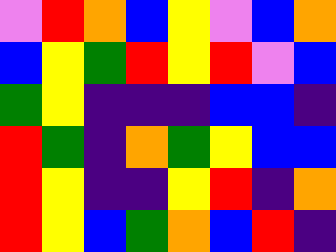[["violet", "red", "orange", "blue", "yellow", "violet", "blue", "orange"], ["blue", "yellow", "green", "red", "yellow", "red", "violet", "blue"], ["green", "yellow", "indigo", "indigo", "indigo", "blue", "blue", "indigo"], ["red", "green", "indigo", "orange", "green", "yellow", "blue", "blue"], ["red", "yellow", "indigo", "indigo", "yellow", "red", "indigo", "orange"], ["red", "yellow", "blue", "green", "orange", "blue", "red", "indigo"]]